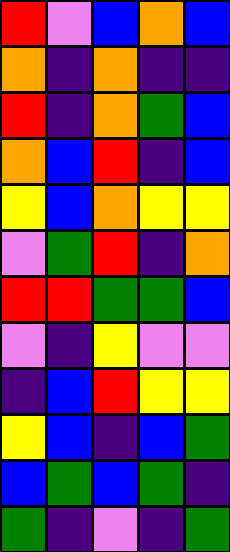[["red", "violet", "blue", "orange", "blue"], ["orange", "indigo", "orange", "indigo", "indigo"], ["red", "indigo", "orange", "green", "blue"], ["orange", "blue", "red", "indigo", "blue"], ["yellow", "blue", "orange", "yellow", "yellow"], ["violet", "green", "red", "indigo", "orange"], ["red", "red", "green", "green", "blue"], ["violet", "indigo", "yellow", "violet", "violet"], ["indigo", "blue", "red", "yellow", "yellow"], ["yellow", "blue", "indigo", "blue", "green"], ["blue", "green", "blue", "green", "indigo"], ["green", "indigo", "violet", "indigo", "green"]]